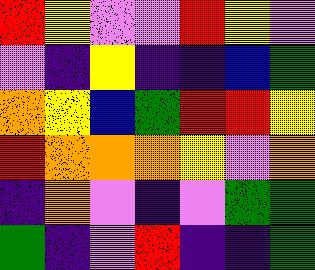[["red", "yellow", "violet", "violet", "red", "yellow", "violet"], ["violet", "indigo", "yellow", "indigo", "indigo", "blue", "green"], ["orange", "yellow", "blue", "green", "red", "red", "yellow"], ["red", "orange", "orange", "orange", "yellow", "violet", "orange"], ["indigo", "orange", "violet", "indigo", "violet", "green", "green"], ["green", "indigo", "violet", "red", "indigo", "indigo", "green"]]